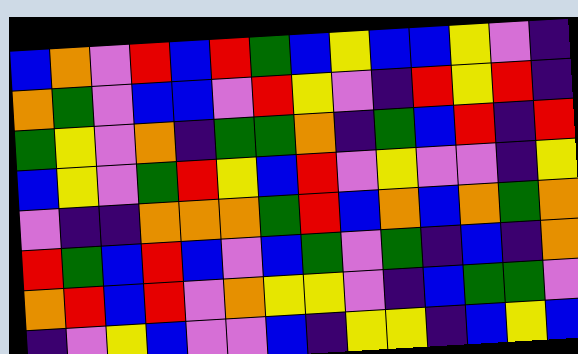[["blue", "orange", "violet", "red", "blue", "red", "green", "blue", "yellow", "blue", "blue", "yellow", "violet", "indigo"], ["orange", "green", "violet", "blue", "blue", "violet", "red", "yellow", "violet", "indigo", "red", "yellow", "red", "indigo"], ["green", "yellow", "violet", "orange", "indigo", "green", "green", "orange", "indigo", "green", "blue", "red", "indigo", "red"], ["blue", "yellow", "violet", "green", "red", "yellow", "blue", "red", "violet", "yellow", "violet", "violet", "indigo", "yellow"], ["violet", "indigo", "indigo", "orange", "orange", "orange", "green", "red", "blue", "orange", "blue", "orange", "green", "orange"], ["red", "green", "blue", "red", "blue", "violet", "blue", "green", "violet", "green", "indigo", "blue", "indigo", "orange"], ["orange", "red", "blue", "red", "violet", "orange", "yellow", "yellow", "violet", "indigo", "blue", "green", "green", "violet"], ["indigo", "violet", "yellow", "blue", "violet", "violet", "blue", "indigo", "yellow", "yellow", "indigo", "blue", "yellow", "blue"]]